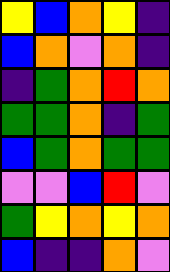[["yellow", "blue", "orange", "yellow", "indigo"], ["blue", "orange", "violet", "orange", "indigo"], ["indigo", "green", "orange", "red", "orange"], ["green", "green", "orange", "indigo", "green"], ["blue", "green", "orange", "green", "green"], ["violet", "violet", "blue", "red", "violet"], ["green", "yellow", "orange", "yellow", "orange"], ["blue", "indigo", "indigo", "orange", "violet"]]